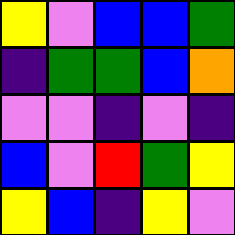[["yellow", "violet", "blue", "blue", "green"], ["indigo", "green", "green", "blue", "orange"], ["violet", "violet", "indigo", "violet", "indigo"], ["blue", "violet", "red", "green", "yellow"], ["yellow", "blue", "indigo", "yellow", "violet"]]